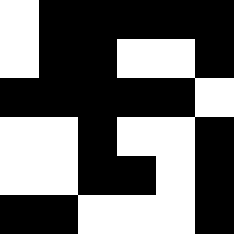[["white", "black", "black", "black", "black", "black"], ["white", "black", "black", "white", "white", "black"], ["black", "black", "black", "black", "black", "white"], ["white", "white", "black", "white", "white", "black"], ["white", "white", "black", "black", "white", "black"], ["black", "black", "white", "white", "white", "black"]]